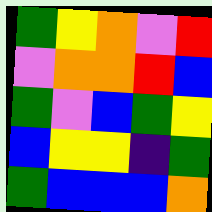[["green", "yellow", "orange", "violet", "red"], ["violet", "orange", "orange", "red", "blue"], ["green", "violet", "blue", "green", "yellow"], ["blue", "yellow", "yellow", "indigo", "green"], ["green", "blue", "blue", "blue", "orange"]]